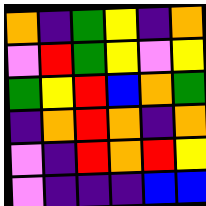[["orange", "indigo", "green", "yellow", "indigo", "orange"], ["violet", "red", "green", "yellow", "violet", "yellow"], ["green", "yellow", "red", "blue", "orange", "green"], ["indigo", "orange", "red", "orange", "indigo", "orange"], ["violet", "indigo", "red", "orange", "red", "yellow"], ["violet", "indigo", "indigo", "indigo", "blue", "blue"]]